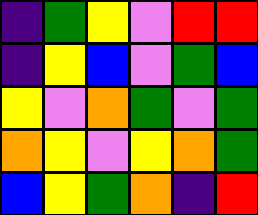[["indigo", "green", "yellow", "violet", "red", "red"], ["indigo", "yellow", "blue", "violet", "green", "blue"], ["yellow", "violet", "orange", "green", "violet", "green"], ["orange", "yellow", "violet", "yellow", "orange", "green"], ["blue", "yellow", "green", "orange", "indigo", "red"]]